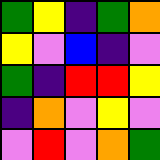[["green", "yellow", "indigo", "green", "orange"], ["yellow", "violet", "blue", "indigo", "violet"], ["green", "indigo", "red", "red", "yellow"], ["indigo", "orange", "violet", "yellow", "violet"], ["violet", "red", "violet", "orange", "green"]]